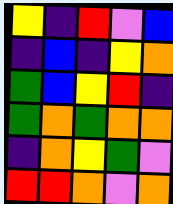[["yellow", "indigo", "red", "violet", "blue"], ["indigo", "blue", "indigo", "yellow", "orange"], ["green", "blue", "yellow", "red", "indigo"], ["green", "orange", "green", "orange", "orange"], ["indigo", "orange", "yellow", "green", "violet"], ["red", "red", "orange", "violet", "orange"]]